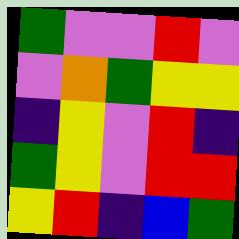[["green", "violet", "violet", "red", "violet"], ["violet", "orange", "green", "yellow", "yellow"], ["indigo", "yellow", "violet", "red", "indigo"], ["green", "yellow", "violet", "red", "red"], ["yellow", "red", "indigo", "blue", "green"]]